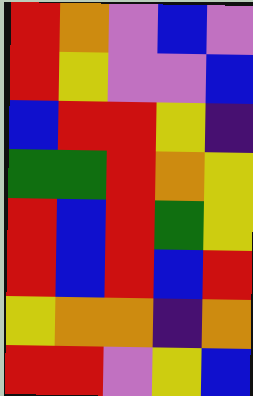[["red", "orange", "violet", "blue", "violet"], ["red", "yellow", "violet", "violet", "blue"], ["blue", "red", "red", "yellow", "indigo"], ["green", "green", "red", "orange", "yellow"], ["red", "blue", "red", "green", "yellow"], ["red", "blue", "red", "blue", "red"], ["yellow", "orange", "orange", "indigo", "orange"], ["red", "red", "violet", "yellow", "blue"]]